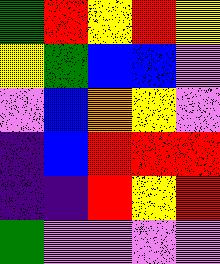[["green", "red", "yellow", "red", "yellow"], ["yellow", "green", "blue", "blue", "violet"], ["violet", "blue", "orange", "yellow", "violet"], ["indigo", "blue", "red", "red", "red"], ["indigo", "indigo", "red", "yellow", "red"], ["green", "violet", "violet", "violet", "violet"]]